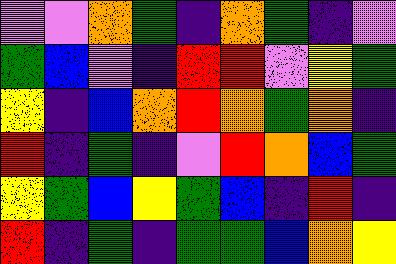[["violet", "violet", "orange", "green", "indigo", "orange", "green", "indigo", "violet"], ["green", "blue", "violet", "indigo", "red", "red", "violet", "yellow", "green"], ["yellow", "indigo", "blue", "orange", "red", "orange", "green", "orange", "indigo"], ["red", "indigo", "green", "indigo", "violet", "red", "orange", "blue", "green"], ["yellow", "green", "blue", "yellow", "green", "blue", "indigo", "red", "indigo"], ["red", "indigo", "green", "indigo", "green", "green", "blue", "orange", "yellow"]]